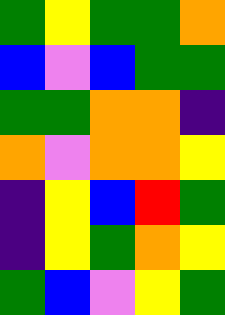[["green", "yellow", "green", "green", "orange"], ["blue", "violet", "blue", "green", "green"], ["green", "green", "orange", "orange", "indigo"], ["orange", "violet", "orange", "orange", "yellow"], ["indigo", "yellow", "blue", "red", "green"], ["indigo", "yellow", "green", "orange", "yellow"], ["green", "blue", "violet", "yellow", "green"]]